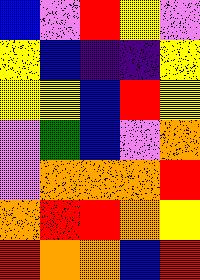[["blue", "violet", "red", "yellow", "violet"], ["yellow", "blue", "indigo", "indigo", "yellow"], ["yellow", "yellow", "blue", "red", "yellow"], ["violet", "green", "blue", "violet", "orange"], ["violet", "orange", "orange", "orange", "red"], ["orange", "red", "red", "orange", "yellow"], ["red", "orange", "orange", "blue", "red"]]